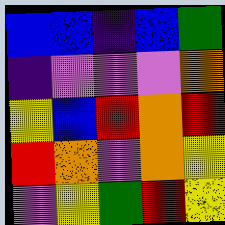[["blue", "blue", "indigo", "blue", "green"], ["indigo", "violet", "violet", "violet", "orange"], ["yellow", "blue", "red", "orange", "red"], ["red", "orange", "violet", "orange", "yellow"], ["violet", "yellow", "green", "red", "yellow"]]